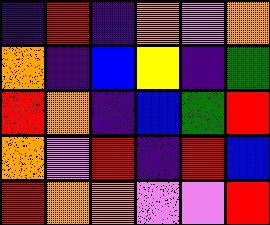[["indigo", "red", "indigo", "orange", "violet", "orange"], ["orange", "indigo", "blue", "yellow", "indigo", "green"], ["red", "orange", "indigo", "blue", "green", "red"], ["orange", "violet", "red", "indigo", "red", "blue"], ["red", "orange", "orange", "violet", "violet", "red"]]